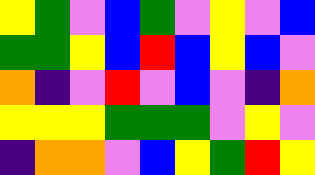[["yellow", "green", "violet", "blue", "green", "violet", "yellow", "violet", "blue"], ["green", "green", "yellow", "blue", "red", "blue", "yellow", "blue", "violet"], ["orange", "indigo", "violet", "red", "violet", "blue", "violet", "indigo", "orange"], ["yellow", "yellow", "yellow", "green", "green", "green", "violet", "yellow", "violet"], ["indigo", "orange", "orange", "violet", "blue", "yellow", "green", "red", "yellow"]]